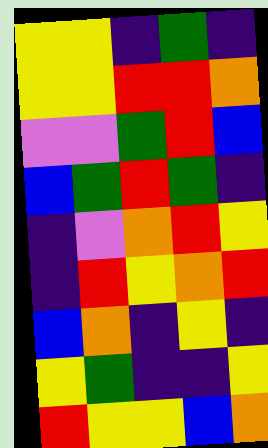[["yellow", "yellow", "indigo", "green", "indigo"], ["yellow", "yellow", "red", "red", "orange"], ["violet", "violet", "green", "red", "blue"], ["blue", "green", "red", "green", "indigo"], ["indigo", "violet", "orange", "red", "yellow"], ["indigo", "red", "yellow", "orange", "red"], ["blue", "orange", "indigo", "yellow", "indigo"], ["yellow", "green", "indigo", "indigo", "yellow"], ["red", "yellow", "yellow", "blue", "orange"]]